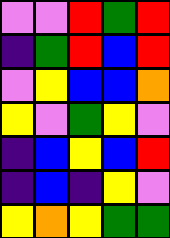[["violet", "violet", "red", "green", "red"], ["indigo", "green", "red", "blue", "red"], ["violet", "yellow", "blue", "blue", "orange"], ["yellow", "violet", "green", "yellow", "violet"], ["indigo", "blue", "yellow", "blue", "red"], ["indigo", "blue", "indigo", "yellow", "violet"], ["yellow", "orange", "yellow", "green", "green"]]